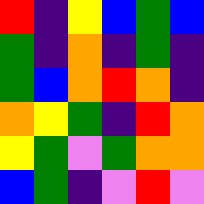[["red", "indigo", "yellow", "blue", "green", "blue"], ["green", "indigo", "orange", "indigo", "green", "indigo"], ["green", "blue", "orange", "red", "orange", "indigo"], ["orange", "yellow", "green", "indigo", "red", "orange"], ["yellow", "green", "violet", "green", "orange", "orange"], ["blue", "green", "indigo", "violet", "red", "violet"]]